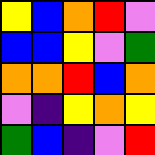[["yellow", "blue", "orange", "red", "violet"], ["blue", "blue", "yellow", "violet", "green"], ["orange", "orange", "red", "blue", "orange"], ["violet", "indigo", "yellow", "orange", "yellow"], ["green", "blue", "indigo", "violet", "red"]]